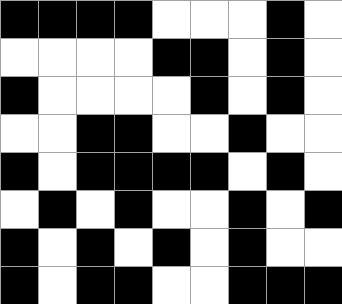[["black", "black", "black", "black", "white", "white", "white", "black", "white"], ["white", "white", "white", "white", "black", "black", "white", "black", "white"], ["black", "white", "white", "white", "white", "black", "white", "black", "white"], ["white", "white", "black", "black", "white", "white", "black", "white", "white"], ["black", "white", "black", "black", "black", "black", "white", "black", "white"], ["white", "black", "white", "black", "white", "white", "black", "white", "black"], ["black", "white", "black", "white", "black", "white", "black", "white", "white"], ["black", "white", "black", "black", "white", "white", "black", "black", "black"]]